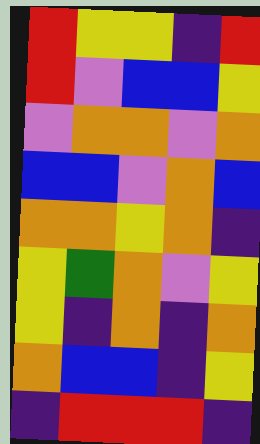[["red", "yellow", "yellow", "indigo", "red"], ["red", "violet", "blue", "blue", "yellow"], ["violet", "orange", "orange", "violet", "orange"], ["blue", "blue", "violet", "orange", "blue"], ["orange", "orange", "yellow", "orange", "indigo"], ["yellow", "green", "orange", "violet", "yellow"], ["yellow", "indigo", "orange", "indigo", "orange"], ["orange", "blue", "blue", "indigo", "yellow"], ["indigo", "red", "red", "red", "indigo"]]